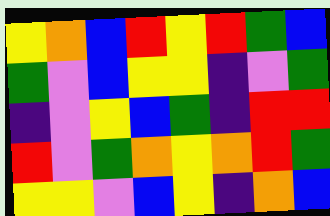[["yellow", "orange", "blue", "red", "yellow", "red", "green", "blue"], ["green", "violet", "blue", "yellow", "yellow", "indigo", "violet", "green"], ["indigo", "violet", "yellow", "blue", "green", "indigo", "red", "red"], ["red", "violet", "green", "orange", "yellow", "orange", "red", "green"], ["yellow", "yellow", "violet", "blue", "yellow", "indigo", "orange", "blue"]]